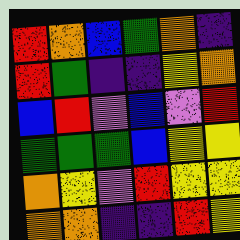[["red", "orange", "blue", "green", "orange", "indigo"], ["red", "green", "indigo", "indigo", "yellow", "orange"], ["blue", "red", "violet", "blue", "violet", "red"], ["green", "green", "green", "blue", "yellow", "yellow"], ["orange", "yellow", "violet", "red", "yellow", "yellow"], ["orange", "orange", "indigo", "indigo", "red", "yellow"]]